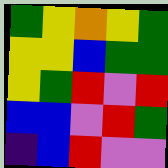[["green", "yellow", "orange", "yellow", "green"], ["yellow", "yellow", "blue", "green", "green"], ["yellow", "green", "red", "violet", "red"], ["blue", "blue", "violet", "red", "green"], ["indigo", "blue", "red", "violet", "violet"]]